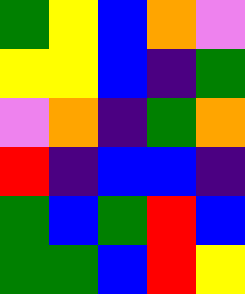[["green", "yellow", "blue", "orange", "violet"], ["yellow", "yellow", "blue", "indigo", "green"], ["violet", "orange", "indigo", "green", "orange"], ["red", "indigo", "blue", "blue", "indigo"], ["green", "blue", "green", "red", "blue"], ["green", "green", "blue", "red", "yellow"]]